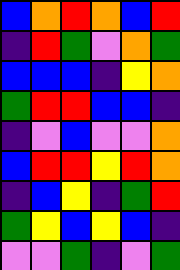[["blue", "orange", "red", "orange", "blue", "red"], ["indigo", "red", "green", "violet", "orange", "green"], ["blue", "blue", "blue", "indigo", "yellow", "orange"], ["green", "red", "red", "blue", "blue", "indigo"], ["indigo", "violet", "blue", "violet", "violet", "orange"], ["blue", "red", "red", "yellow", "red", "orange"], ["indigo", "blue", "yellow", "indigo", "green", "red"], ["green", "yellow", "blue", "yellow", "blue", "indigo"], ["violet", "violet", "green", "indigo", "violet", "green"]]